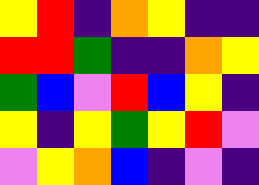[["yellow", "red", "indigo", "orange", "yellow", "indigo", "indigo"], ["red", "red", "green", "indigo", "indigo", "orange", "yellow"], ["green", "blue", "violet", "red", "blue", "yellow", "indigo"], ["yellow", "indigo", "yellow", "green", "yellow", "red", "violet"], ["violet", "yellow", "orange", "blue", "indigo", "violet", "indigo"]]